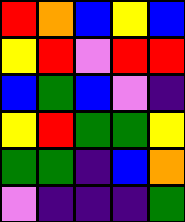[["red", "orange", "blue", "yellow", "blue"], ["yellow", "red", "violet", "red", "red"], ["blue", "green", "blue", "violet", "indigo"], ["yellow", "red", "green", "green", "yellow"], ["green", "green", "indigo", "blue", "orange"], ["violet", "indigo", "indigo", "indigo", "green"]]